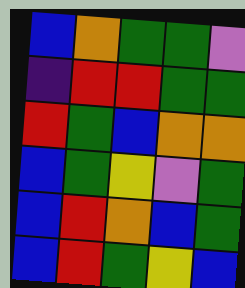[["blue", "orange", "green", "green", "violet"], ["indigo", "red", "red", "green", "green"], ["red", "green", "blue", "orange", "orange"], ["blue", "green", "yellow", "violet", "green"], ["blue", "red", "orange", "blue", "green"], ["blue", "red", "green", "yellow", "blue"]]